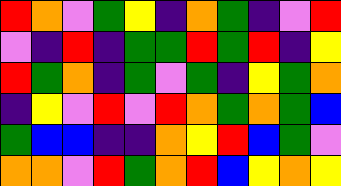[["red", "orange", "violet", "green", "yellow", "indigo", "orange", "green", "indigo", "violet", "red"], ["violet", "indigo", "red", "indigo", "green", "green", "red", "green", "red", "indigo", "yellow"], ["red", "green", "orange", "indigo", "green", "violet", "green", "indigo", "yellow", "green", "orange"], ["indigo", "yellow", "violet", "red", "violet", "red", "orange", "green", "orange", "green", "blue"], ["green", "blue", "blue", "indigo", "indigo", "orange", "yellow", "red", "blue", "green", "violet"], ["orange", "orange", "violet", "red", "green", "orange", "red", "blue", "yellow", "orange", "yellow"]]